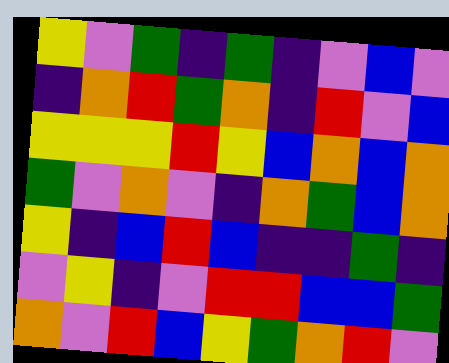[["yellow", "violet", "green", "indigo", "green", "indigo", "violet", "blue", "violet"], ["indigo", "orange", "red", "green", "orange", "indigo", "red", "violet", "blue"], ["yellow", "yellow", "yellow", "red", "yellow", "blue", "orange", "blue", "orange"], ["green", "violet", "orange", "violet", "indigo", "orange", "green", "blue", "orange"], ["yellow", "indigo", "blue", "red", "blue", "indigo", "indigo", "green", "indigo"], ["violet", "yellow", "indigo", "violet", "red", "red", "blue", "blue", "green"], ["orange", "violet", "red", "blue", "yellow", "green", "orange", "red", "violet"]]